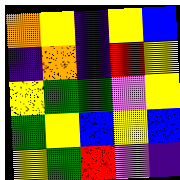[["orange", "yellow", "indigo", "yellow", "blue"], ["indigo", "orange", "indigo", "red", "yellow"], ["yellow", "green", "green", "violet", "yellow"], ["green", "yellow", "blue", "yellow", "blue"], ["yellow", "green", "red", "violet", "indigo"]]